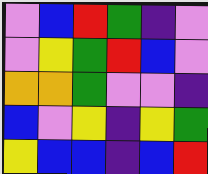[["violet", "blue", "red", "green", "indigo", "violet"], ["violet", "yellow", "green", "red", "blue", "violet"], ["orange", "orange", "green", "violet", "violet", "indigo"], ["blue", "violet", "yellow", "indigo", "yellow", "green"], ["yellow", "blue", "blue", "indigo", "blue", "red"]]